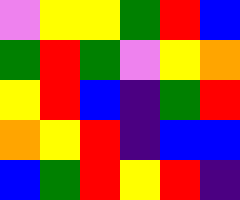[["violet", "yellow", "yellow", "green", "red", "blue"], ["green", "red", "green", "violet", "yellow", "orange"], ["yellow", "red", "blue", "indigo", "green", "red"], ["orange", "yellow", "red", "indigo", "blue", "blue"], ["blue", "green", "red", "yellow", "red", "indigo"]]